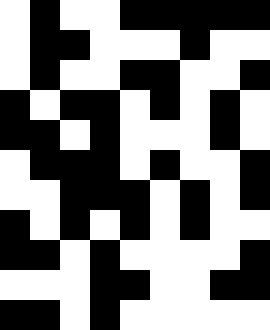[["white", "black", "white", "white", "black", "black", "black", "black", "black"], ["white", "black", "black", "white", "white", "white", "black", "white", "white"], ["white", "black", "white", "white", "black", "black", "white", "white", "black"], ["black", "white", "black", "black", "white", "black", "white", "black", "white"], ["black", "black", "white", "black", "white", "white", "white", "black", "white"], ["white", "black", "black", "black", "white", "black", "white", "white", "black"], ["white", "white", "black", "black", "black", "white", "black", "white", "black"], ["black", "white", "black", "white", "black", "white", "black", "white", "white"], ["black", "black", "white", "black", "white", "white", "white", "white", "black"], ["white", "white", "white", "black", "black", "white", "white", "black", "black"], ["black", "black", "white", "black", "white", "white", "white", "white", "white"]]